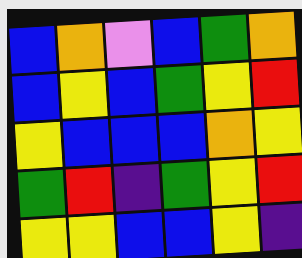[["blue", "orange", "violet", "blue", "green", "orange"], ["blue", "yellow", "blue", "green", "yellow", "red"], ["yellow", "blue", "blue", "blue", "orange", "yellow"], ["green", "red", "indigo", "green", "yellow", "red"], ["yellow", "yellow", "blue", "blue", "yellow", "indigo"]]